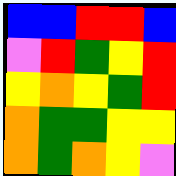[["blue", "blue", "red", "red", "blue"], ["violet", "red", "green", "yellow", "red"], ["yellow", "orange", "yellow", "green", "red"], ["orange", "green", "green", "yellow", "yellow"], ["orange", "green", "orange", "yellow", "violet"]]